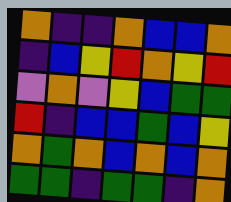[["orange", "indigo", "indigo", "orange", "blue", "blue", "orange"], ["indigo", "blue", "yellow", "red", "orange", "yellow", "red"], ["violet", "orange", "violet", "yellow", "blue", "green", "green"], ["red", "indigo", "blue", "blue", "green", "blue", "yellow"], ["orange", "green", "orange", "blue", "orange", "blue", "orange"], ["green", "green", "indigo", "green", "green", "indigo", "orange"]]